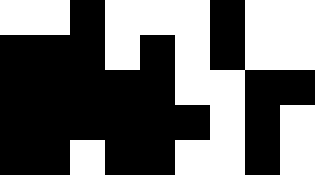[["white", "white", "black", "white", "white", "white", "black", "white", "white"], ["black", "black", "black", "white", "black", "white", "black", "white", "white"], ["black", "black", "black", "black", "black", "white", "white", "black", "black"], ["black", "black", "black", "black", "black", "black", "white", "black", "white"], ["black", "black", "white", "black", "black", "white", "white", "black", "white"]]